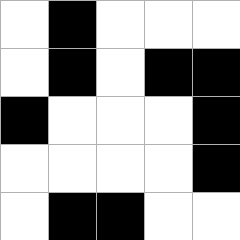[["white", "black", "white", "white", "white"], ["white", "black", "white", "black", "black"], ["black", "white", "white", "white", "black"], ["white", "white", "white", "white", "black"], ["white", "black", "black", "white", "white"]]